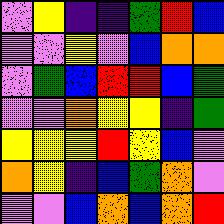[["violet", "yellow", "indigo", "indigo", "green", "red", "blue"], ["violet", "violet", "yellow", "violet", "blue", "orange", "orange"], ["violet", "green", "blue", "red", "red", "blue", "green"], ["violet", "violet", "orange", "yellow", "yellow", "indigo", "green"], ["yellow", "yellow", "yellow", "red", "yellow", "blue", "violet"], ["orange", "yellow", "indigo", "blue", "green", "orange", "violet"], ["violet", "violet", "blue", "orange", "blue", "orange", "red"]]